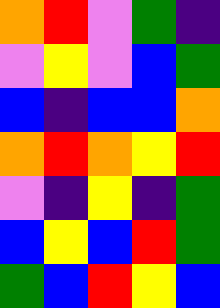[["orange", "red", "violet", "green", "indigo"], ["violet", "yellow", "violet", "blue", "green"], ["blue", "indigo", "blue", "blue", "orange"], ["orange", "red", "orange", "yellow", "red"], ["violet", "indigo", "yellow", "indigo", "green"], ["blue", "yellow", "blue", "red", "green"], ["green", "blue", "red", "yellow", "blue"]]